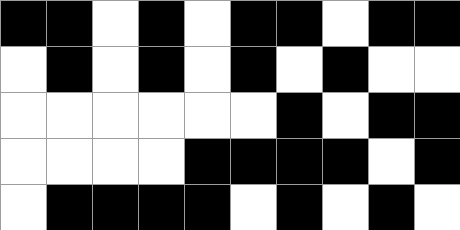[["black", "black", "white", "black", "white", "black", "black", "white", "black", "black"], ["white", "black", "white", "black", "white", "black", "white", "black", "white", "white"], ["white", "white", "white", "white", "white", "white", "black", "white", "black", "black"], ["white", "white", "white", "white", "black", "black", "black", "black", "white", "black"], ["white", "black", "black", "black", "black", "white", "black", "white", "black", "white"]]